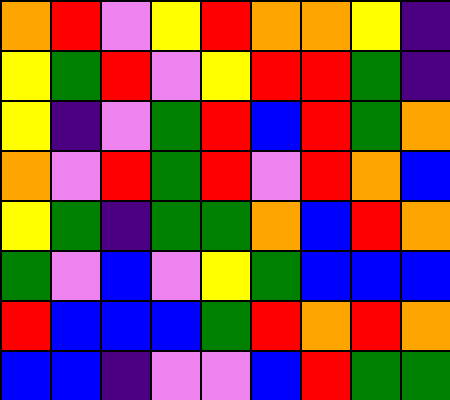[["orange", "red", "violet", "yellow", "red", "orange", "orange", "yellow", "indigo"], ["yellow", "green", "red", "violet", "yellow", "red", "red", "green", "indigo"], ["yellow", "indigo", "violet", "green", "red", "blue", "red", "green", "orange"], ["orange", "violet", "red", "green", "red", "violet", "red", "orange", "blue"], ["yellow", "green", "indigo", "green", "green", "orange", "blue", "red", "orange"], ["green", "violet", "blue", "violet", "yellow", "green", "blue", "blue", "blue"], ["red", "blue", "blue", "blue", "green", "red", "orange", "red", "orange"], ["blue", "blue", "indigo", "violet", "violet", "blue", "red", "green", "green"]]